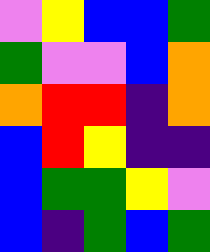[["violet", "yellow", "blue", "blue", "green"], ["green", "violet", "violet", "blue", "orange"], ["orange", "red", "red", "indigo", "orange"], ["blue", "red", "yellow", "indigo", "indigo"], ["blue", "green", "green", "yellow", "violet"], ["blue", "indigo", "green", "blue", "green"]]